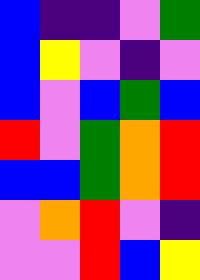[["blue", "indigo", "indigo", "violet", "green"], ["blue", "yellow", "violet", "indigo", "violet"], ["blue", "violet", "blue", "green", "blue"], ["red", "violet", "green", "orange", "red"], ["blue", "blue", "green", "orange", "red"], ["violet", "orange", "red", "violet", "indigo"], ["violet", "violet", "red", "blue", "yellow"]]